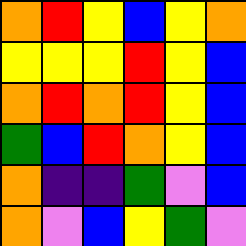[["orange", "red", "yellow", "blue", "yellow", "orange"], ["yellow", "yellow", "yellow", "red", "yellow", "blue"], ["orange", "red", "orange", "red", "yellow", "blue"], ["green", "blue", "red", "orange", "yellow", "blue"], ["orange", "indigo", "indigo", "green", "violet", "blue"], ["orange", "violet", "blue", "yellow", "green", "violet"]]